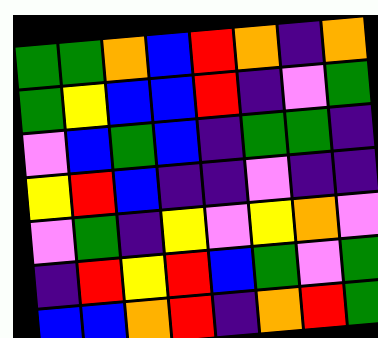[["green", "green", "orange", "blue", "red", "orange", "indigo", "orange"], ["green", "yellow", "blue", "blue", "red", "indigo", "violet", "green"], ["violet", "blue", "green", "blue", "indigo", "green", "green", "indigo"], ["yellow", "red", "blue", "indigo", "indigo", "violet", "indigo", "indigo"], ["violet", "green", "indigo", "yellow", "violet", "yellow", "orange", "violet"], ["indigo", "red", "yellow", "red", "blue", "green", "violet", "green"], ["blue", "blue", "orange", "red", "indigo", "orange", "red", "green"]]